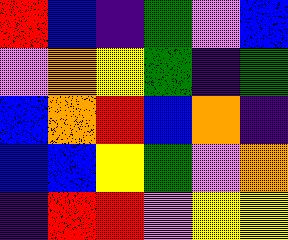[["red", "blue", "indigo", "green", "violet", "blue"], ["violet", "orange", "yellow", "green", "indigo", "green"], ["blue", "orange", "red", "blue", "orange", "indigo"], ["blue", "blue", "yellow", "green", "violet", "orange"], ["indigo", "red", "red", "violet", "yellow", "yellow"]]